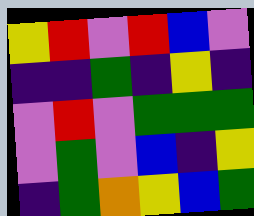[["yellow", "red", "violet", "red", "blue", "violet"], ["indigo", "indigo", "green", "indigo", "yellow", "indigo"], ["violet", "red", "violet", "green", "green", "green"], ["violet", "green", "violet", "blue", "indigo", "yellow"], ["indigo", "green", "orange", "yellow", "blue", "green"]]